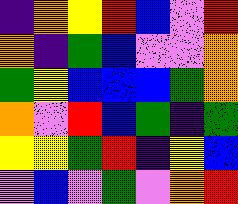[["indigo", "orange", "yellow", "red", "blue", "violet", "red"], ["orange", "indigo", "green", "blue", "violet", "violet", "orange"], ["green", "yellow", "blue", "blue", "blue", "green", "orange"], ["orange", "violet", "red", "blue", "green", "indigo", "green"], ["yellow", "yellow", "green", "red", "indigo", "yellow", "blue"], ["violet", "blue", "violet", "green", "violet", "orange", "red"]]